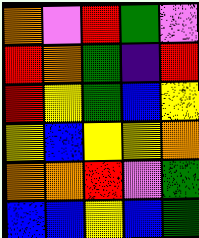[["orange", "violet", "red", "green", "violet"], ["red", "orange", "green", "indigo", "red"], ["red", "yellow", "green", "blue", "yellow"], ["yellow", "blue", "yellow", "yellow", "orange"], ["orange", "orange", "red", "violet", "green"], ["blue", "blue", "yellow", "blue", "green"]]